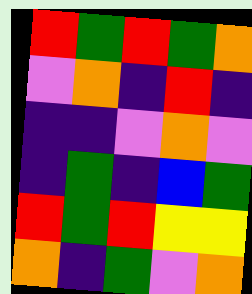[["red", "green", "red", "green", "orange"], ["violet", "orange", "indigo", "red", "indigo"], ["indigo", "indigo", "violet", "orange", "violet"], ["indigo", "green", "indigo", "blue", "green"], ["red", "green", "red", "yellow", "yellow"], ["orange", "indigo", "green", "violet", "orange"]]